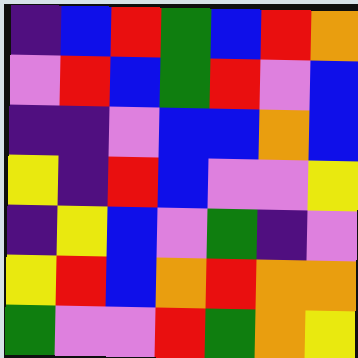[["indigo", "blue", "red", "green", "blue", "red", "orange"], ["violet", "red", "blue", "green", "red", "violet", "blue"], ["indigo", "indigo", "violet", "blue", "blue", "orange", "blue"], ["yellow", "indigo", "red", "blue", "violet", "violet", "yellow"], ["indigo", "yellow", "blue", "violet", "green", "indigo", "violet"], ["yellow", "red", "blue", "orange", "red", "orange", "orange"], ["green", "violet", "violet", "red", "green", "orange", "yellow"]]